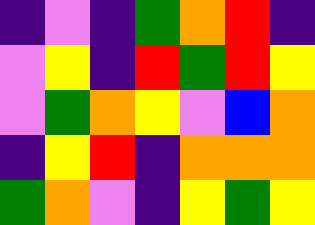[["indigo", "violet", "indigo", "green", "orange", "red", "indigo"], ["violet", "yellow", "indigo", "red", "green", "red", "yellow"], ["violet", "green", "orange", "yellow", "violet", "blue", "orange"], ["indigo", "yellow", "red", "indigo", "orange", "orange", "orange"], ["green", "orange", "violet", "indigo", "yellow", "green", "yellow"]]